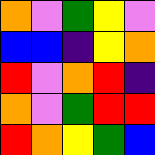[["orange", "violet", "green", "yellow", "violet"], ["blue", "blue", "indigo", "yellow", "orange"], ["red", "violet", "orange", "red", "indigo"], ["orange", "violet", "green", "red", "red"], ["red", "orange", "yellow", "green", "blue"]]